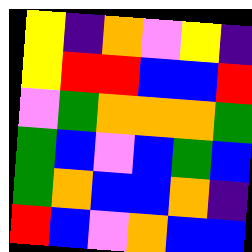[["yellow", "indigo", "orange", "violet", "yellow", "indigo"], ["yellow", "red", "red", "blue", "blue", "red"], ["violet", "green", "orange", "orange", "orange", "green"], ["green", "blue", "violet", "blue", "green", "blue"], ["green", "orange", "blue", "blue", "orange", "indigo"], ["red", "blue", "violet", "orange", "blue", "blue"]]